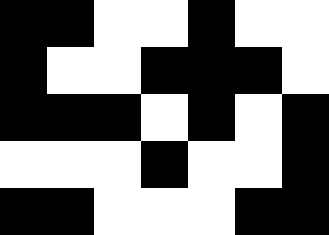[["black", "black", "white", "white", "black", "white", "white"], ["black", "white", "white", "black", "black", "black", "white"], ["black", "black", "black", "white", "black", "white", "black"], ["white", "white", "white", "black", "white", "white", "black"], ["black", "black", "white", "white", "white", "black", "black"]]